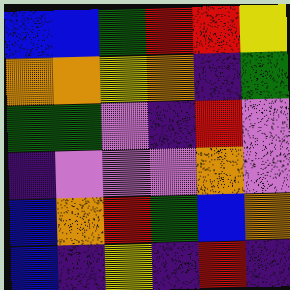[["blue", "blue", "green", "red", "red", "yellow"], ["orange", "orange", "yellow", "orange", "indigo", "green"], ["green", "green", "violet", "indigo", "red", "violet"], ["indigo", "violet", "violet", "violet", "orange", "violet"], ["blue", "orange", "red", "green", "blue", "orange"], ["blue", "indigo", "yellow", "indigo", "red", "indigo"]]